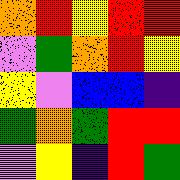[["orange", "red", "yellow", "red", "red"], ["violet", "green", "orange", "red", "yellow"], ["yellow", "violet", "blue", "blue", "indigo"], ["green", "orange", "green", "red", "red"], ["violet", "yellow", "indigo", "red", "green"]]